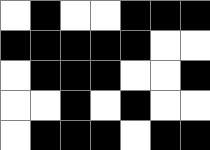[["white", "black", "white", "white", "black", "black", "black"], ["black", "black", "black", "black", "black", "white", "white"], ["white", "black", "black", "black", "white", "white", "black"], ["white", "white", "black", "white", "black", "white", "white"], ["white", "black", "black", "black", "white", "black", "black"]]